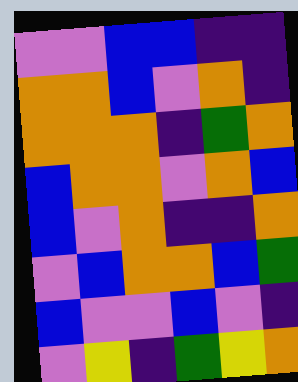[["violet", "violet", "blue", "blue", "indigo", "indigo"], ["orange", "orange", "blue", "violet", "orange", "indigo"], ["orange", "orange", "orange", "indigo", "green", "orange"], ["blue", "orange", "orange", "violet", "orange", "blue"], ["blue", "violet", "orange", "indigo", "indigo", "orange"], ["violet", "blue", "orange", "orange", "blue", "green"], ["blue", "violet", "violet", "blue", "violet", "indigo"], ["violet", "yellow", "indigo", "green", "yellow", "orange"]]